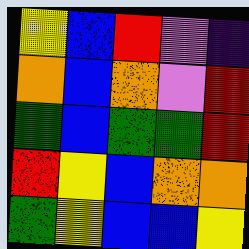[["yellow", "blue", "red", "violet", "indigo"], ["orange", "blue", "orange", "violet", "red"], ["green", "blue", "green", "green", "red"], ["red", "yellow", "blue", "orange", "orange"], ["green", "yellow", "blue", "blue", "yellow"]]